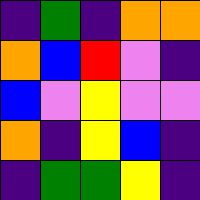[["indigo", "green", "indigo", "orange", "orange"], ["orange", "blue", "red", "violet", "indigo"], ["blue", "violet", "yellow", "violet", "violet"], ["orange", "indigo", "yellow", "blue", "indigo"], ["indigo", "green", "green", "yellow", "indigo"]]